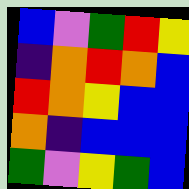[["blue", "violet", "green", "red", "yellow"], ["indigo", "orange", "red", "orange", "blue"], ["red", "orange", "yellow", "blue", "blue"], ["orange", "indigo", "blue", "blue", "blue"], ["green", "violet", "yellow", "green", "blue"]]